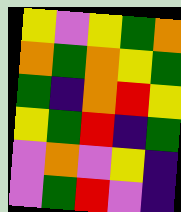[["yellow", "violet", "yellow", "green", "orange"], ["orange", "green", "orange", "yellow", "green"], ["green", "indigo", "orange", "red", "yellow"], ["yellow", "green", "red", "indigo", "green"], ["violet", "orange", "violet", "yellow", "indigo"], ["violet", "green", "red", "violet", "indigo"]]